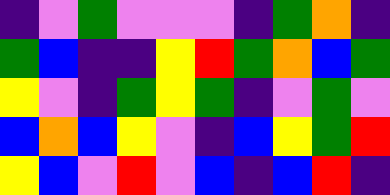[["indigo", "violet", "green", "violet", "violet", "violet", "indigo", "green", "orange", "indigo"], ["green", "blue", "indigo", "indigo", "yellow", "red", "green", "orange", "blue", "green"], ["yellow", "violet", "indigo", "green", "yellow", "green", "indigo", "violet", "green", "violet"], ["blue", "orange", "blue", "yellow", "violet", "indigo", "blue", "yellow", "green", "red"], ["yellow", "blue", "violet", "red", "violet", "blue", "indigo", "blue", "red", "indigo"]]